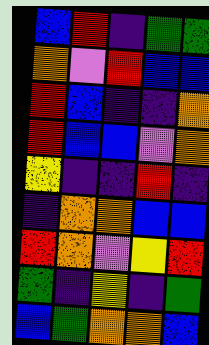[["blue", "red", "indigo", "green", "green"], ["orange", "violet", "red", "blue", "blue"], ["red", "blue", "indigo", "indigo", "orange"], ["red", "blue", "blue", "violet", "orange"], ["yellow", "indigo", "indigo", "red", "indigo"], ["indigo", "orange", "orange", "blue", "blue"], ["red", "orange", "violet", "yellow", "red"], ["green", "indigo", "yellow", "indigo", "green"], ["blue", "green", "orange", "orange", "blue"]]